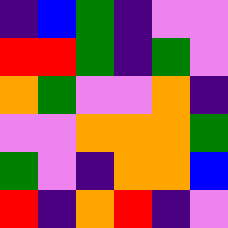[["indigo", "blue", "green", "indigo", "violet", "violet"], ["red", "red", "green", "indigo", "green", "violet"], ["orange", "green", "violet", "violet", "orange", "indigo"], ["violet", "violet", "orange", "orange", "orange", "green"], ["green", "violet", "indigo", "orange", "orange", "blue"], ["red", "indigo", "orange", "red", "indigo", "violet"]]